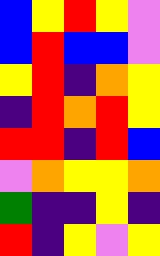[["blue", "yellow", "red", "yellow", "violet"], ["blue", "red", "blue", "blue", "violet"], ["yellow", "red", "indigo", "orange", "yellow"], ["indigo", "red", "orange", "red", "yellow"], ["red", "red", "indigo", "red", "blue"], ["violet", "orange", "yellow", "yellow", "orange"], ["green", "indigo", "indigo", "yellow", "indigo"], ["red", "indigo", "yellow", "violet", "yellow"]]